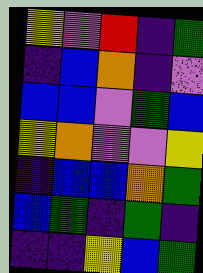[["yellow", "violet", "red", "indigo", "green"], ["indigo", "blue", "orange", "indigo", "violet"], ["blue", "blue", "violet", "green", "blue"], ["yellow", "orange", "violet", "violet", "yellow"], ["indigo", "blue", "blue", "orange", "green"], ["blue", "green", "indigo", "green", "indigo"], ["indigo", "indigo", "yellow", "blue", "green"]]